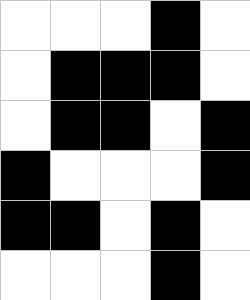[["white", "white", "white", "black", "white"], ["white", "black", "black", "black", "white"], ["white", "black", "black", "white", "black"], ["black", "white", "white", "white", "black"], ["black", "black", "white", "black", "white"], ["white", "white", "white", "black", "white"]]